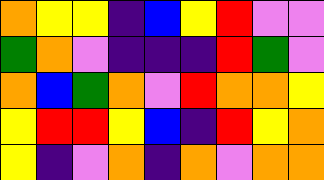[["orange", "yellow", "yellow", "indigo", "blue", "yellow", "red", "violet", "violet"], ["green", "orange", "violet", "indigo", "indigo", "indigo", "red", "green", "violet"], ["orange", "blue", "green", "orange", "violet", "red", "orange", "orange", "yellow"], ["yellow", "red", "red", "yellow", "blue", "indigo", "red", "yellow", "orange"], ["yellow", "indigo", "violet", "orange", "indigo", "orange", "violet", "orange", "orange"]]